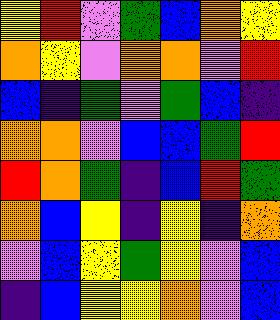[["yellow", "red", "violet", "green", "blue", "orange", "yellow"], ["orange", "yellow", "violet", "orange", "orange", "violet", "red"], ["blue", "indigo", "green", "violet", "green", "blue", "indigo"], ["orange", "orange", "violet", "blue", "blue", "green", "red"], ["red", "orange", "green", "indigo", "blue", "red", "green"], ["orange", "blue", "yellow", "indigo", "yellow", "indigo", "orange"], ["violet", "blue", "yellow", "green", "yellow", "violet", "blue"], ["indigo", "blue", "yellow", "yellow", "orange", "violet", "blue"]]